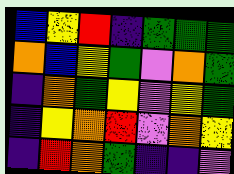[["blue", "yellow", "red", "indigo", "green", "green", "green"], ["orange", "blue", "yellow", "green", "violet", "orange", "green"], ["indigo", "orange", "green", "yellow", "violet", "yellow", "green"], ["indigo", "yellow", "orange", "red", "violet", "orange", "yellow"], ["indigo", "red", "orange", "green", "indigo", "indigo", "violet"]]